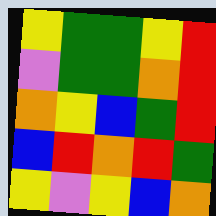[["yellow", "green", "green", "yellow", "red"], ["violet", "green", "green", "orange", "red"], ["orange", "yellow", "blue", "green", "red"], ["blue", "red", "orange", "red", "green"], ["yellow", "violet", "yellow", "blue", "orange"]]